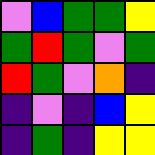[["violet", "blue", "green", "green", "yellow"], ["green", "red", "green", "violet", "green"], ["red", "green", "violet", "orange", "indigo"], ["indigo", "violet", "indigo", "blue", "yellow"], ["indigo", "green", "indigo", "yellow", "yellow"]]